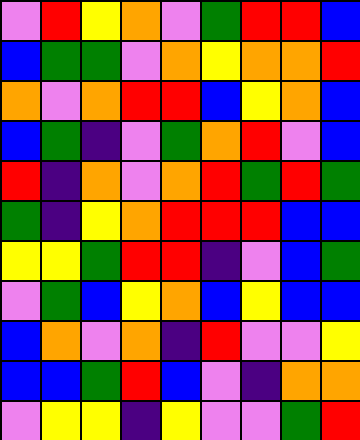[["violet", "red", "yellow", "orange", "violet", "green", "red", "red", "blue"], ["blue", "green", "green", "violet", "orange", "yellow", "orange", "orange", "red"], ["orange", "violet", "orange", "red", "red", "blue", "yellow", "orange", "blue"], ["blue", "green", "indigo", "violet", "green", "orange", "red", "violet", "blue"], ["red", "indigo", "orange", "violet", "orange", "red", "green", "red", "green"], ["green", "indigo", "yellow", "orange", "red", "red", "red", "blue", "blue"], ["yellow", "yellow", "green", "red", "red", "indigo", "violet", "blue", "green"], ["violet", "green", "blue", "yellow", "orange", "blue", "yellow", "blue", "blue"], ["blue", "orange", "violet", "orange", "indigo", "red", "violet", "violet", "yellow"], ["blue", "blue", "green", "red", "blue", "violet", "indigo", "orange", "orange"], ["violet", "yellow", "yellow", "indigo", "yellow", "violet", "violet", "green", "red"]]